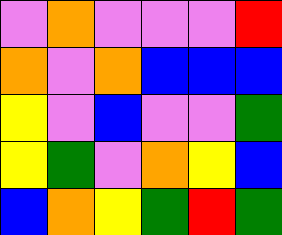[["violet", "orange", "violet", "violet", "violet", "red"], ["orange", "violet", "orange", "blue", "blue", "blue"], ["yellow", "violet", "blue", "violet", "violet", "green"], ["yellow", "green", "violet", "orange", "yellow", "blue"], ["blue", "orange", "yellow", "green", "red", "green"]]